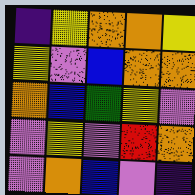[["indigo", "yellow", "orange", "orange", "yellow"], ["yellow", "violet", "blue", "orange", "orange"], ["orange", "blue", "green", "yellow", "violet"], ["violet", "yellow", "violet", "red", "orange"], ["violet", "orange", "blue", "violet", "indigo"]]